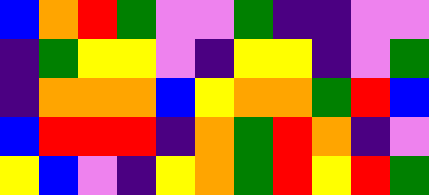[["blue", "orange", "red", "green", "violet", "violet", "green", "indigo", "indigo", "violet", "violet"], ["indigo", "green", "yellow", "yellow", "violet", "indigo", "yellow", "yellow", "indigo", "violet", "green"], ["indigo", "orange", "orange", "orange", "blue", "yellow", "orange", "orange", "green", "red", "blue"], ["blue", "red", "red", "red", "indigo", "orange", "green", "red", "orange", "indigo", "violet"], ["yellow", "blue", "violet", "indigo", "yellow", "orange", "green", "red", "yellow", "red", "green"]]